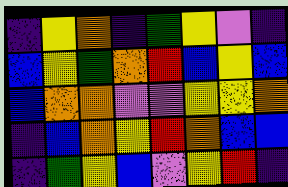[["indigo", "yellow", "orange", "indigo", "green", "yellow", "violet", "indigo"], ["blue", "yellow", "green", "orange", "red", "blue", "yellow", "blue"], ["blue", "orange", "orange", "violet", "violet", "yellow", "yellow", "orange"], ["indigo", "blue", "orange", "yellow", "red", "orange", "blue", "blue"], ["indigo", "green", "yellow", "blue", "violet", "yellow", "red", "indigo"]]